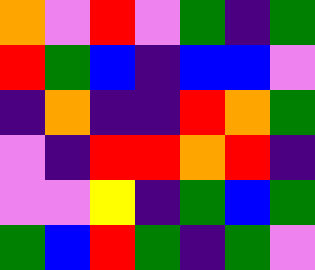[["orange", "violet", "red", "violet", "green", "indigo", "green"], ["red", "green", "blue", "indigo", "blue", "blue", "violet"], ["indigo", "orange", "indigo", "indigo", "red", "orange", "green"], ["violet", "indigo", "red", "red", "orange", "red", "indigo"], ["violet", "violet", "yellow", "indigo", "green", "blue", "green"], ["green", "blue", "red", "green", "indigo", "green", "violet"]]